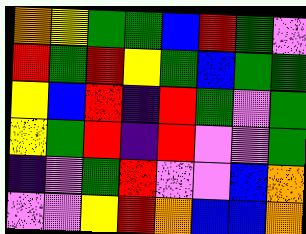[["orange", "yellow", "green", "green", "blue", "red", "green", "violet"], ["red", "green", "red", "yellow", "green", "blue", "green", "green"], ["yellow", "blue", "red", "indigo", "red", "green", "violet", "green"], ["yellow", "green", "red", "indigo", "red", "violet", "violet", "green"], ["indigo", "violet", "green", "red", "violet", "violet", "blue", "orange"], ["violet", "violet", "yellow", "red", "orange", "blue", "blue", "orange"]]